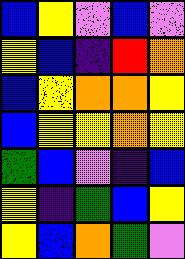[["blue", "yellow", "violet", "blue", "violet"], ["yellow", "blue", "indigo", "red", "orange"], ["blue", "yellow", "orange", "orange", "yellow"], ["blue", "yellow", "yellow", "orange", "yellow"], ["green", "blue", "violet", "indigo", "blue"], ["yellow", "indigo", "green", "blue", "yellow"], ["yellow", "blue", "orange", "green", "violet"]]